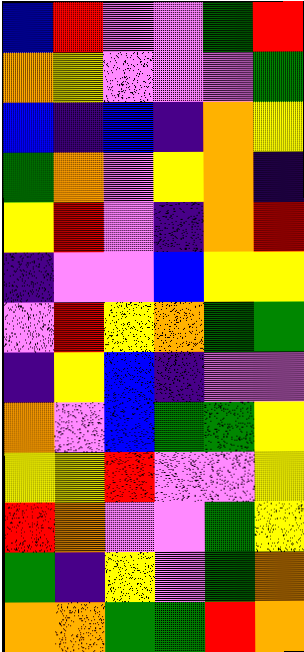[["blue", "red", "violet", "violet", "green", "red"], ["orange", "yellow", "violet", "violet", "violet", "green"], ["blue", "indigo", "blue", "indigo", "orange", "yellow"], ["green", "orange", "violet", "yellow", "orange", "indigo"], ["yellow", "red", "violet", "indigo", "orange", "red"], ["indigo", "violet", "violet", "blue", "yellow", "yellow"], ["violet", "red", "yellow", "orange", "green", "green"], ["indigo", "yellow", "blue", "indigo", "violet", "violet"], ["orange", "violet", "blue", "green", "green", "yellow"], ["yellow", "yellow", "red", "violet", "violet", "yellow"], ["red", "orange", "violet", "violet", "green", "yellow"], ["green", "indigo", "yellow", "violet", "green", "orange"], ["orange", "orange", "green", "green", "red", "orange"]]